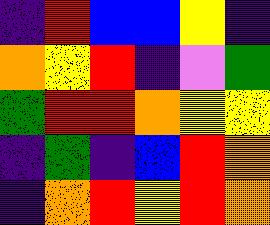[["indigo", "red", "blue", "blue", "yellow", "indigo"], ["orange", "yellow", "red", "indigo", "violet", "green"], ["green", "red", "red", "orange", "yellow", "yellow"], ["indigo", "green", "indigo", "blue", "red", "orange"], ["indigo", "orange", "red", "yellow", "red", "orange"]]